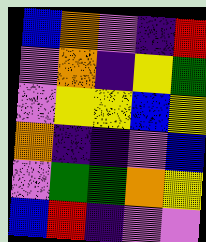[["blue", "orange", "violet", "indigo", "red"], ["violet", "orange", "indigo", "yellow", "green"], ["violet", "yellow", "yellow", "blue", "yellow"], ["orange", "indigo", "indigo", "violet", "blue"], ["violet", "green", "green", "orange", "yellow"], ["blue", "red", "indigo", "violet", "violet"]]